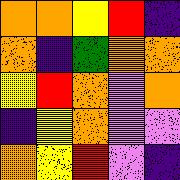[["orange", "orange", "yellow", "red", "indigo"], ["orange", "indigo", "green", "orange", "orange"], ["yellow", "red", "orange", "violet", "orange"], ["indigo", "yellow", "orange", "violet", "violet"], ["orange", "yellow", "red", "violet", "indigo"]]